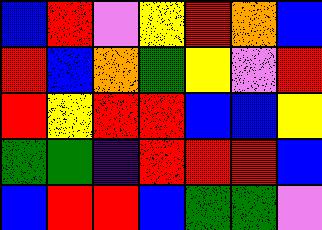[["blue", "red", "violet", "yellow", "red", "orange", "blue"], ["red", "blue", "orange", "green", "yellow", "violet", "red"], ["red", "yellow", "red", "red", "blue", "blue", "yellow"], ["green", "green", "indigo", "red", "red", "red", "blue"], ["blue", "red", "red", "blue", "green", "green", "violet"]]